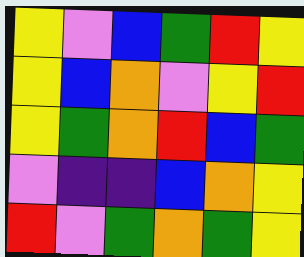[["yellow", "violet", "blue", "green", "red", "yellow"], ["yellow", "blue", "orange", "violet", "yellow", "red"], ["yellow", "green", "orange", "red", "blue", "green"], ["violet", "indigo", "indigo", "blue", "orange", "yellow"], ["red", "violet", "green", "orange", "green", "yellow"]]